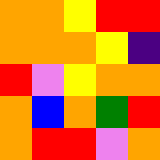[["orange", "orange", "yellow", "red", "red"], ["orange", "orange", "orange", "yellow", "indigo"], ["red", "violet", "yellow", "orange", "orange"], ["orange", "blue", "orange", "green", "red"], ["orange", "red", "red", "violet", "orange"]]